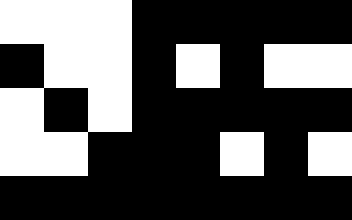[["white", "white", "white", "black", "black", "black", "black", "black"], ["black", "white", "white", "black", "white", "black", "white", "white"], ["white", "black", "white", "black", "black", "black", "black", "black"], ["white", "white", "black", "black", "black", "white", "black", "white"], ["black", "black", "black", "black", "black", "black", "black", "black"]]